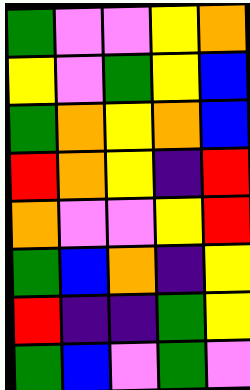[["green", "violet", "violet", "yellow", "orange"], ["yellow", "violet", "green", "yellow", "blue"], ["green", "orange", "yellow", "orange", "blue"], ["red", "orange", "yellow", "indigo", "red"], ["orange", "violet", "violet", "yellow", "red"], ["green", "blue", "orange", "indigo", "yellow"], ["red", "indigo", "indigo", "green", "yellow"], ["green", "blue", "violet", "green", "violet"]]